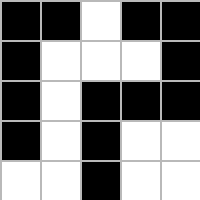[["black", "black", "white", "black", "black"], ["black", "white", "white", "white", "black"], ["black", "white", "black", "black", "black"], ["black", "white", "black", "white", "white"], ["white", "white", "black", "white", "white"]]